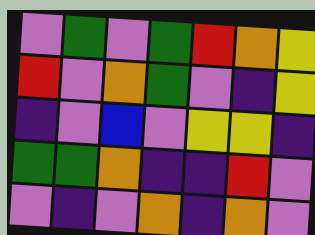[["violet", "green", "violet", "green", "red", "orange", "yellow"], ["red", "violet", "orange", "green", "violet", "indigo", "yellow"], ["indigo", "violet", "blue", "violet", "yellow", "yellow", "indigo"], ["green", "green", "orange", "indigo", "indigo", "red", "violet"], ["violet", "indigo", "violet", "orange", "indigo", "orange", "violet"]]